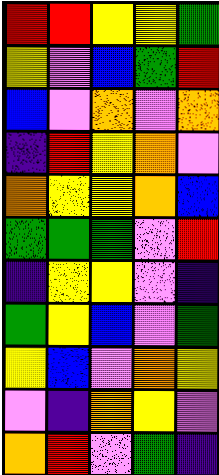[["red", "red", "yellow", "yellow", "green"], ["yellow", "violet", "blue", "green", "red"], ["blue", "violet", "orange", "violet", "orange"], ["indigo", "red", "yellow", "orange", "violet"], ["orange", "yellow", "yellow", "orange", "blue"], ["green", "green", "green", "violet", "red"], ["indigo", "yellow", "yellow", "violet", "indigo"], ["green", "yellow", "blue", "violet", "green"], ["yellow", "blue", "violet", "orange", "yellow"], ["violet", "indigo", "orange", "yellow", "violet"], ["orange", "red", "violet", "green", "indigo"]]